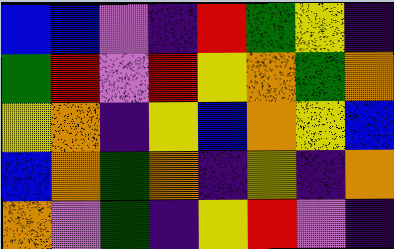[["blue", "blue", "violet", "indigo", "red", "green", "yellow", "indigo"], ["green", "red", "violet", "red", "yellow", "orange", "green", "orange"], ["yellow", "orange", "indigo", "yellow", "blue", "orange", "yellow", "blue"], ["blue", "orange", "green", "orange", "indigo", "yellow", "indigo", "orange"], ["orange", "violet", "green", "indigo", "yellow", "red", "violet", "indigo"]]